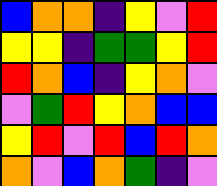[["blue", "orange", "orange", "indigo", "yellow", "violet", "red"], ["yellow", "yellow", "indigo", "green", "green", "yellow", "red"], ["red", "orange", "blue", "indigo", "yellow", "orange", "violet"], ["violet", "green", "red", "yellow", "orange", "blue", "blue"], ["yellow", "red", "violet", "red", "blue", "red", "orange"], ["orange", "violet", "blue", "orange", "green", "indigo", "violet"]]